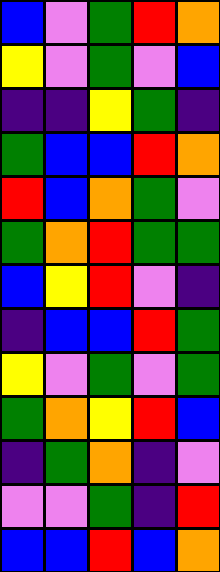[["blue", "violet", "green", "red", "orange"], ["yellow", "violet", "green", "violet", "blue"], ["indigo", "indigo", "yellow", "green", "indigo"], ["green", "blue", "blue", "red", "orange"], ["red", "blue", "orange", "green", "violet"], ["green", "orange", "red", "green", "green"], ["blue", "yellow", "red", "violet", "indigo"], ["indigo", "blue", "blue", "red", "green"], ["yellow", "violet", "green", "violet", "green"], ["green", "orange", "yellow", "red", "blue"], ["indigo", "green", "orange", "indigo", "violet"], ["violet", "violet", "green", "indigo", "red"], ["blue", "blue", "red", "blue", "orange"]]